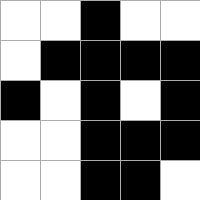[["white", "white", "black", "white", "white"], ["white", "black", "black", "black", "black"], ["black", "white", "black", "white", "black"], ["white", "white", "black", "black", "black"], ["white", "white", "black", "black", "white"]]